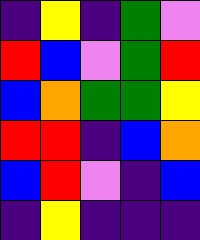[["indigo", "yellow", "indigo", "green", "violet"], ["red", "blue", "violet", "green", "red"], ["blue", "orange", "green", "green", "yellow"], ["red", "red", "indigo", "blue", "orange"], ["blue", "red", "violet", "indigo", "blue"], ["indigo", "yellow", "indigo", "indigo", "indigo"]]